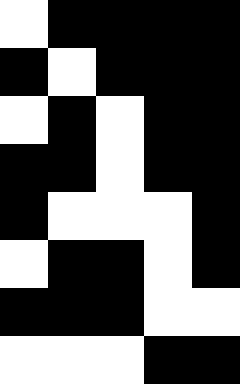[["white", "black", "black", "black", "black"], ["black", "white", "black", "black", "black"], ["white", "black", "white", "black", "black"], ["black", "black", "white", "black", "black"], ["black", "white", "white", "white", "black"], ["white", "black", "black", "white", "black"], ["black", "black", "black", "white", "white"], ["white", "white", "white", "black", "black"]]